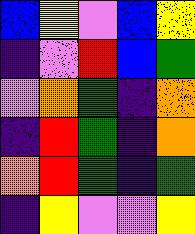[["blue", "yellow", "violet", "blue", "yellow"], ["indigo", "violet", "red", "blue", "green"], ["violet", "orange", "green", "indigo", "orange"], ["indigo", "red", "green", "indigo", "orange"], ["orange", "red", "green", "indigo", "green"], ["indigo", "yellow", "violet", "violet", "yellow"]]